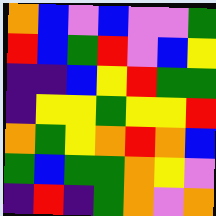[["orange", "blue", "violet", "blue", "violet", "violet", "green"], ["red", "blue", "green", "red", "violet", "blue", "yellow"], ["indigo", "indigo", "blue", "yellow", "red", "green", "green"], ["indigo", "yellow", "yellow", "green", "yellow", "yellow", "red"], ["orange", "green", "yellow", "orange", "red", "orange", "blue"], ["green", "blue", "green", "green", "orange", "yellow", "violet"], ["indigo", "red", "indigo", "green", "orange", "violet", "orange"]]